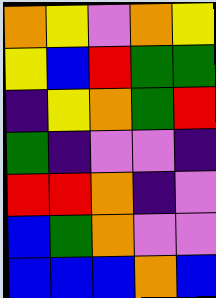[["orange", "yellow", "violet", "orange", "yellow"], ["yellow", "blue", "red", "green", "green"], ["indigo", "yellow", "orange", "green", "red"], ["green", "indigo", "violet", "violet", "indigo"], ["red", "red", "orange", "indigo", "violet"], ["blue", "green", "orange", "violet", "violet"], ["blue", "blue", "blue", "orange", "blue"]]